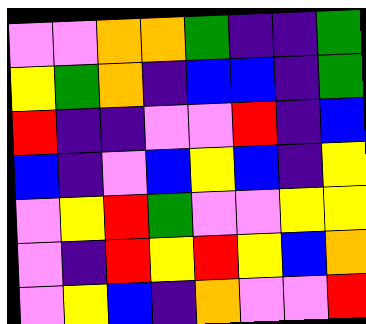[["violet", "violet", "orange", "orange", "green", "indigo", "indigo", "green"], ["yellow", "green", "orange", "indigo", "blue", "blue", "indigo", "green"], ["red", "indigo", "indigo", "violet", "violet", "red", "indigo", "blue"], ["blue", "indigo", "violet", "blue", "yellow", "blue", "indigo", "yellow"], ["violet", "yellow", "red", "green", "violet", "violet", "yellow", "yellow"], ["violet", "indigo", "red", "yellow", "red", "yellow", "blue", "orange"], ["violet", "yellow", "blue", "indigo", "orange", "violet", "violet", "red"]]